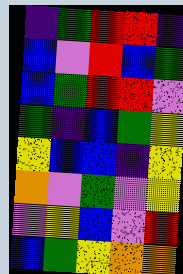[["indigo", "green", "red", "red", "indigo"], ["blue", "violet", "red", "blue", "green"], ["blue", "green", "red", "red", "violet"], ["green", "indigo", "blue", "green", "yellow"], ["yellow", "blue", "blue", "indigo", "yellow"], ["orange", "violet", "green", "violet", "yellow"], ["violet", "yellow", "blue", "violet", "red"], ["blue", "green", "yellow", "orange", "orange"]]